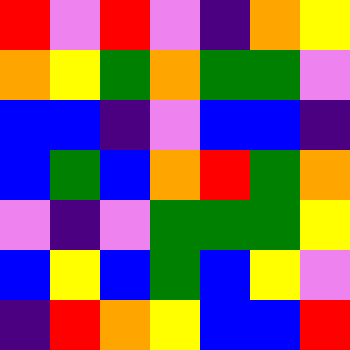[["red", "violet", "red", "violet", "indigo", "orange", "yellow"], ["orange", "yellow", "green", "orange", "green", "green", "violet"], ["blue", "blue", "indigo", "violet", "blue", "blue", "indigo"], ["blue", "green", "blue", "orange", "red", "green", "orange"], ["violet", "indigo", "violet", "green", "green", "green", "yellow"], ["blue", "yellow", "blue", "green", "blue", "yellow", "violet"], ["indigo", "red", "orange", "yellow", "blue", "blue", "red"]]